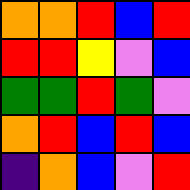[["orange", "orange", "red", "blue", "red"], ["red", "red", "yellow", "violet", "blue"], ["green", "green", "red", "green", "violet"], ["orange", "red", "blue", "red", "blue"], ["indigo", "orange", "blue", "violet", "red"]]